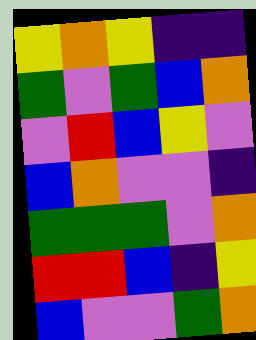[["yellow", "orange", "yellow", "indigo", "indigo"], ["green", "violet", "green", "blue", "orange"], ["violet", "red", "blue", "yellow", "violet"], ["blue", "orange", "violet", "violet", "indigo"], ["green", "green", "green", "violet", "orange"], ["red", "red", "blue", "indigo", "yellow"], ["blue", "violet", "violet", "green", "orange"]]